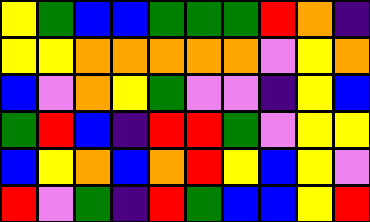[["yellow", "green", "blue", "blue", "green", "green", "green", "red", "orange", "indigo"], ["yellow", "yellow", "orange", "orange", "orange", "orange", "orange", "violet", "yellow", "orange"], ["blue", "violet", "orange", "yellow", "green", "violet", "violet", "indigo", "yellow", "blue"], ["green", "red", "blue", "indigo", "red", "red", "green", "violet", "yellow", "yellow"], ["blue", "yellow", "orange", "blue", "orange", "red", "yellow", "blue", "yellow", "violet"], ["red", "violet", "green", "indigo", "red", "green", "blue", "blue", "yellow", "red"]]